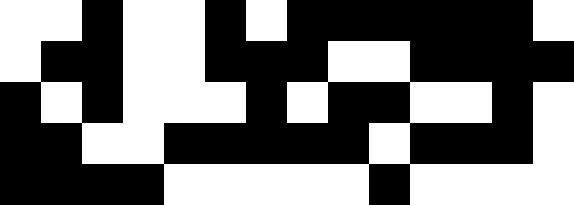[["white", "white", "black", "white", "white", "black", "white", "black", "black", "black", "black", "black", "black", "white"], ["white", "black", "black", "white", "white", "black", "black", "black", "white", "white", "black", "black", "black", "black"], ["black", "white", "black", "white", "white", "white", "black", "white", "black", "black", "white", "white", "black", "white"], ["black", "black", "white", "white", "black", "black", "black", "black", "black", "white", "black", "black", "black", "white"], ["black", "black", "black", "black", "white", "white", "white", "white", "white", "black", "white", "white", "white", "white"]]